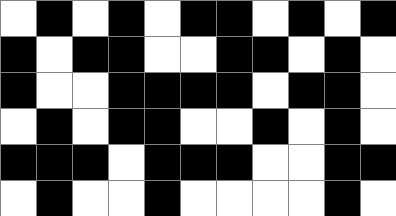[["white", "black", "white", "black", "white", "black", "black", "white", "black", "white", "black"], ["black", "white", "black", "black", "white", "white", "black", "black", "white", "black", "white"], ["black", "white", "white", "black", "black", "black", "black", "white", "black", "black", "white"], ["white", "black", "white", "black", "black", "white", "white", "black", "white", "black", "white"], ["black", "black", "black", "white", "black", "black", "black", "white", "white", "black", "black"], ["white", "black", "white", "white", "black", "white", "white", "white", "white", "black", "white"]]